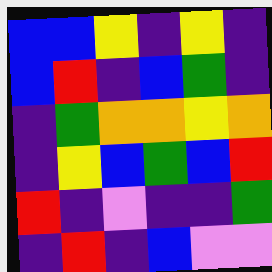[["blue", "blue", "yellow", "indigo", "yellow", "indigo"], ["blue", "red", "indigo", "blue", "green", "indigo"], ["indigo", "green", "orange", "orange", "yellow", "orange"], ["indigo", "yellow", "blue", "green", "blue", "red"], ["red", "indigo", "violet", "indigo", "indigo", "green"], ["indigo", "red", "indigo", "blue", "violet", "violet"]]